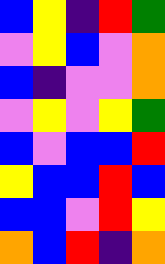[["blue", "yellow", "indigo", "red", "green"], ["violet", "yellow", "blue", "violet", "orange"], ["blue", "indigo", "violet", "violet", "orange"], ["violet", "yellow", "violet", "yellow", "green"], ["blue", "violet", "blue", "blue", "red"], ["yellow", "blue", "blue", "red", "blue"], ["blue", "blue", "violet", "red", "yellow"], ["orange", "blue", "red", "indigo", "orange"]]